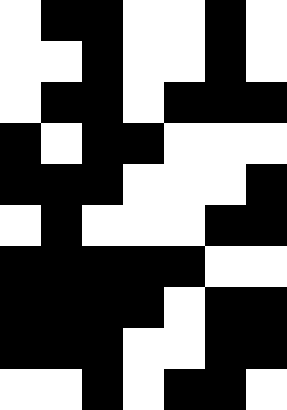[["white", "black", "black", "white", "white", "black", "white"], ["white", "white", "black", "white", "white", "black", "white"], ["white", "black", "black", "white", "black", "black", "black"], ["black", "white", "black", "black", "white", "white", "white"], ["black", "black", "black", "white", "white", "white", "black"], ["white", "black", "white", "white", "white", "black", "black"], ["black", "black", "black", "black", "black", "white", "white"], ["black", "black", "black", "black", "white", "black", "black"], ["black", "black", "black", "white", "white", "black", "black"], ["white", "white", "black", "white", "black", "black", "white"]]